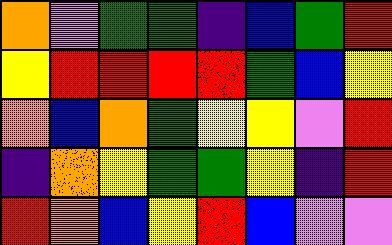[["orange", "violet", "green", "green", "indigo", "blue", "green", "red"], ["yellow", "red", "red", "red", "red", "green", "blue", "yellow"], ["orange", "blue", "orange", "green", "yellow", "yellow", "violet", "red"], ["indigo", "orange", "yellow", "green", "green", "yellow", "indigo", "red"], ["red", "orange", "blue", "yellow", "red", "blue", "violet", "violet"]]